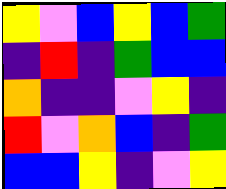[["yellow", "violet", "blue", "yellow", "blue", "green"], ["indigo", "red", "indigo", "green", "blue", "blue"], ["orange", "indigo", "indigo", "violet", "yellow", "indigo"], ["red", "violet", "orange", "blue", "indigo", "green"], ["blue", "blue", "yellow", "indigo", "violet", "yellow"]]